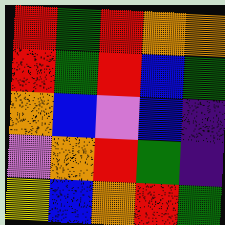[["red", "green", "red", "orange", "orange"], ["red", "green", "red", "blue", "green"], ["orange", "blue", "violet", "blue", "indigo"], ["violet", "orange", "red", "green", "indigo"], ["yellow", "blue", "orange", "red", "green"]]